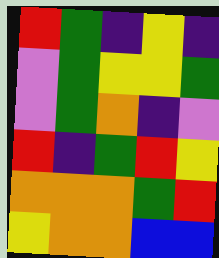[["red", "green", "indigo", "yellow", "indigo"], ["violet", "green", "yellow", "yellow", "green"], ["violet", "green", "orange", "indigo", "violet"], ["red", "indigo", "green", "red", "yellow"], ["orange", "orange", "orange", "green", "red"], ["yellow", "orange", "orange", "blue", "blue"]]